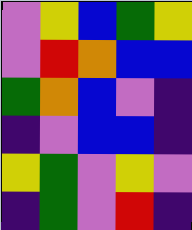[["violet", "yellow", "blue", "green", "yellow"], ["violet", "red", "orange", "blue", "blue"], ["green", "orange", "blue", "violet", "indigo"], ["indigo", "violet", "blue", "blue", "indigo"], ["yellow", "green", "violet", "yellow", "violet"], ["indigo", "green", "violet", "red", "indigo"]]